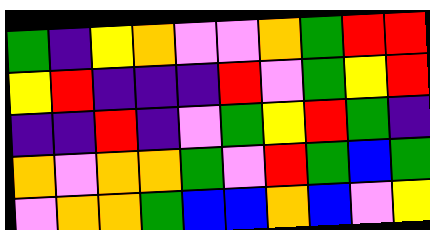[["green", "indigo", "yellow", "orange", "violet", "violet", "orange", "green", "red", "red"], ["yellow", "red", "indigo", "indigo", "indigo", "red", "violet", "green", "yellow", "red"], ["indigo", "indigo", "red", "indigo", "violet", "green", "yellow", "red", "green", "indigo"], ["orange", "violet", "orange", "orange", "green", "violet", "red", "green", "blue", "green"], ["violet", "orange", "orange", "green", "blue", "blue", "orange", "blue", "violet", "yellow"]]